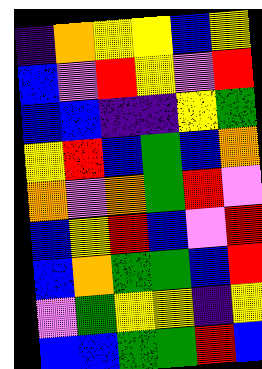[["indigo", "orange", "yellow", "yellow", "blue", "yellow"], ["blue", "violet", "red", "yellow", "violet", "red"], ["blue", "blue", "indigo", "indigo", "yellow", "green"], ["yellow", "red", "blue", "green", "blue", "orange"], ["orange", "violet", "orange", "green", "red", "violet"], ["blue", "yellow", "red", "blue", "violet", "red"], ["blue", "orange", "green", "green", "blue", "red"], ["violet", "green", "yellow", "yellow", "indigo", "yellow"], ["blue", "blue", "green", "green", "red", "blue"]]